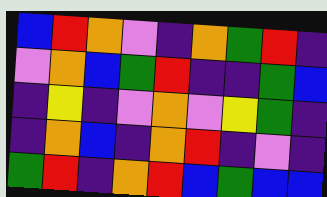[["blue", "red", "orange", "violet", "indigo", "orange", "green", "red", "indigo"], ["violet", "orange", "blue", "green", "red", "indigo", "indigo", "green", "blue"], ["indigo", "yellow", "indigo", "violet", "orange", "violet", "yellow", "green", "indigo"], ["indigo", "orange", "blue", "indigo", "orange", "red", "indigo", "violet", "indigo"], ["green", "red", "indigo", "orange", "red", "blue", "green", "blue", "blue"]]